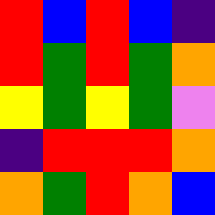[["red", "blue", "red", "blue", "indigo"], ["red", "green", "red", "green", "orange"], ["yellow", "green", "yellow", "green", "violet"], ["indigo", "red", "red", "red", "orange"], ["orange", "green", "red", "orange", "blue"]]